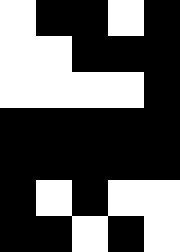[["white", "black", "black", "white", "black"], ["white", "white", "black", "black", "black"], ["white", "white", "white", "white", "black"], ["black", "black", "black", "black", "black"], ["black", "black", "black", "black", "black"], ["black", "white", "black", "white", "white"], ["black", "black", "white", "black", "white"]]